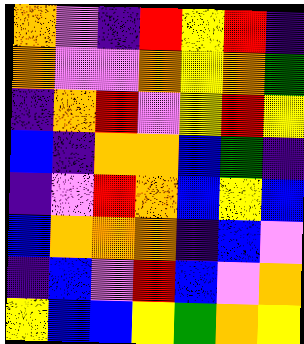[["orange", "violet", "indigo", "red", "yellow", "red", "indigo"], ["orange", "violet", "violet", "orange", "yellow", "orange", "green"], ["indigo", "orange", "red", "violet", "yellow", "red", "yellow"], ["blue", "indigo", "orange", "orange", "blue", "green", "indigo"], ["indigo", "violet", "red", "orange", "blue", "yellow", "blue"], ["blue", "orange", "orange", "orange", "indigo", "blue", "violet"], ["indigo", "blue", "violet", "red", "blue", "violet", "orange"], ["yellow", "blue", "blue", "yellow", "green", "orange", "yellow"]]